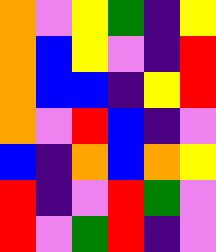[["orange", "violet", "yellow", "green", "indigo", "yellow"], ["orange", "blue", "yellow", "violet", "indigo", "red"], ["orange", "blue", "blue", "indigo", "yellow", "red"], ["orange", "violet", "red", "blue", "indigo", "violet"], ["blue", "indigo", "orange", "blue", "orange", "yellow"], ["red", "indigo", "violet", "red", "green", "violet"], ["red", "violet", "green", "red", "indigo", "violet"]]